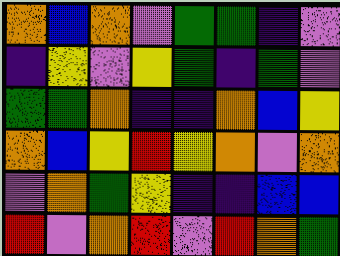[["orange", "blue", "orange", "violet", "green", "green", "indigo", "violet"], ["indigo", "yellow", "violet", "yellow", "green", "indigo", "green", "violet"], ["green", "green", "orange", "indigo", "indigo", "orange", "blue", "yellow"], ["orange", "blue", "yellow", "red", "yellow", "orange", "violet", "orange"], ["violet", "orange", "green", "yellow", "indigo", "indigo", "blue", "blue"], ["red", "violet", "orange", "red", "violet", "red", "orange", "green"]]